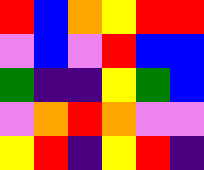[["red", "blue", "orange", "yellow", "red", "red"], ["violet", "blue", "violet", "red", "blue", "blue"], ["green", "indigo", "indigo", "yellow", "green", "blue"], ["violet", "orange", "red", "orange", "violet", "violet"], ["yellow", "red", "indigo", "yellow", "red", "indigo"]]